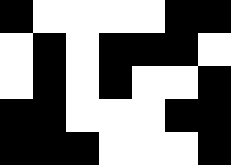[["black", "white", "white", "white", "white", "black", "black"], ["white", "black", "white", "black", "black", "black", "white"], ["white", "black", "white", "black", "white", "white", "black"], ["black", "black", "white", "white", "white", "black", "black"], ["black", "black", "black", "white", "white", "white", "black"]]